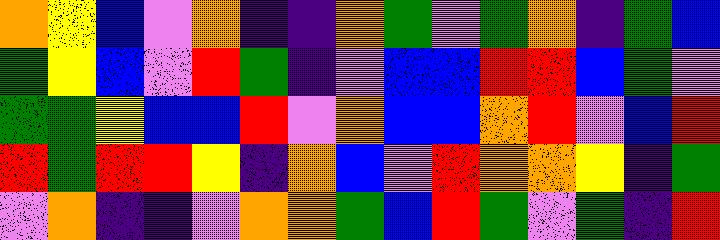[["orange", "yellow", "blue", "violet", "orange", "indigo", "indigo", "orange", "green", "violet", "green", "orange", "indigo", "green", "blue"], ["green", "yellow", "blue", "violet", "red", "green", "indigo", "violet", "blue", "blue", "red", "red", "blue", "green", "violet"], ["green", "green", "yellow", "blue", "blue", "red", "violet", "orange", "blue", "blue", "orange", "red", "violet", "blue", "red"], ["red", "green", "red", "red", "yellow", "indigo", "orange", "blue", "violet", "red", "orange", "orange", "yellow", "indigo", "green"], ["violet", "orange", "indigo", "indigo", "violet", "orange", "orange", "green", "blue", "red", "green", "violet", "green", "indigo", "red"]]